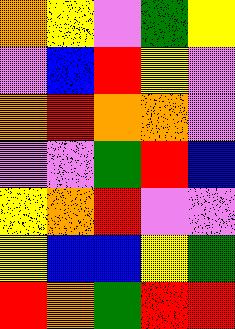[["orange", "yellow", "violet", "green", "yellow"], ["violet", "blue", "red", "yellow", "violet"], ["orange", "red", "orange", "orange", "violet"], ["violet", "violet", "green", "red", "blue"], ["yellow", "orange", "red", "violet", "violet"], ["yellow", "blue", "blue", "yellow", "green"], ["red", "orange", "green", "red", "red"]]